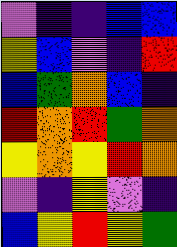[["violet", "indigo", "indigo", "blue", "blue"], ["yellow", "blue", "violet", "indigo", "red"], ["blue", "green", "orange", "blue", "indigo"], ["red", "orange", "red", "green", "orange"], ["yellow", "orange", "yellow", "red", "orange"], ["violet", "indigo", "yellow", "violet", "indigo"], ["blue", "yellow", "red", "yellow", "green"]]